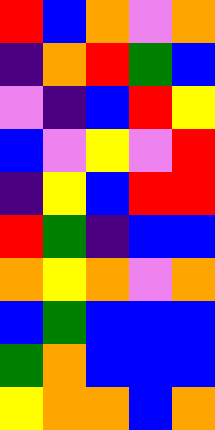[["red", "blue", "orange", "violet", "orange"], ["indigo", "orange", "red", "green", "blue"], ["violet", "indigo", "blue", "red", "yellow"], ["blue", "violet", "yellow", "violet", "red"], ["indigo", "yellow", "blue", "red", "red"], ["red", "green", "indigo", "blue", "blue"], ["orange", "yellow", "orange", "violet", "orange"], ["blue", "green", "blue", "blue", "blue"], ["green", "orange", "blue", "blue", "blue"], ["yellow", "orange", "orange", "blue", "orange"]]